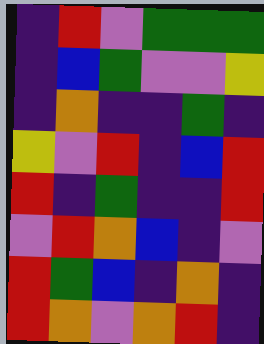[["indigo", "red", "violet", "green", "green", "green"], ["indigo", "blue", "green", "violet", "violet", "yellow"], ["indigo", "orange", "indigo", "indigo", "green", "indigo"], ["yellow", "violet", "red", "indigo", "blue", "red"], ["red", "indigo", "green", "indigo", "indigo", "red"], ["violet", "red", "orange", "blue", "indigo", "violet"], ["red", "green", "blue", "indigo", "orange", "indigo"], ["red", "orange", "violet", "orange", "red", "indigo"]]